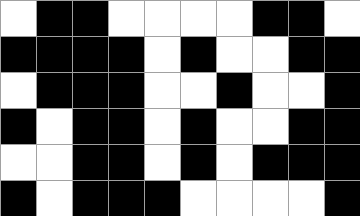[["white", "black", "black", "white", "white", "white", "white", "black", "black", "white"], ["black", "black", "black", "black", "white", "black", "white", "white", "black", "black"], ["white", "black", "black", "black", "white", "white", "black", "white", "white", "black"], ["black", "white", "black", "black", "white", "black", "white", "white", "black", "black"], ["white", "white", "black", "black", "white", "black", "white", "black", "black", "black"], ["black", "white", "black", "black", "black", "white", "white", "white", "white", "black"]]